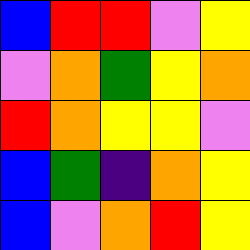[["blue", "red", "red", "violet", "yellow"], ["violet", "orange", "green", "yellow", "orange"], ["red", "orange", "yellow", "yellow", "violet"], ["blue", "green", "indigo", "orange", "yellow"], ["blue", "violet", "orange", "red", "yellow"]]